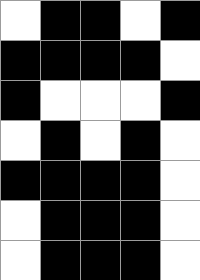[["white", "black", "black", "white", "black"], ["black", "black", "black", "black", "white"], ["black", "white", "white", "white", "black"], ["white", "black", "white", "black", "white"], ["black", "black", "black", "black", "white"], ["white", "black", "black", "black", "white"], ["white", "black", "black", "black", "white"]]